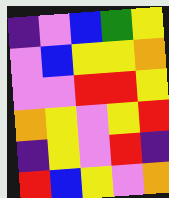[["indigo", "violet", "blue", "green", "yellow"], ["violet", "blue", "yellow", "yellow", "orange"], ["violet", "violet", "red", "red", "yellow"], ["orange", "yellow", "violet", "yellow", "red"], ["indigo", "yellow", "violet", "red", "indigo"], ["red", "blue", "yellow", "violet", "orange"]]